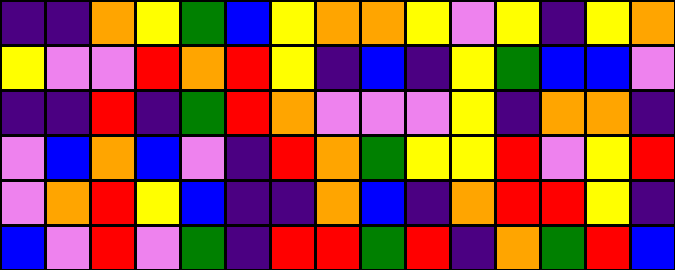[["indigo", "indigo", "orange", "yellow", "green", "blue", "yellow", "orange", "orange", "yellow", "violet", "yellow", "indigo", "yellow", "orange"], ["yellow", "violet", "violet", "red", "orange", "red", "yellow", "indigo", "blue", "indigo", "yellow", "green", "blue", "blue", "violet"], ["indigo", "indigo", "red", "indigo", "green", "red", "orange", "violet", "violet", "violet", "yellow", "indigo", "orange", "orange", "indigo"], ["violet", "blue", "orange", "blue", "violet", "indigo", "red", "orange", "green", "yellow", "yellow", "red", "violet", "yellow", "red"], ["violet", "orange", "red", "yellow", "blue", "indigo", "indigo", "orange", "blue", "indigo", "orange", "red", "red", "yellow", "indigo"], ["blue", "violet", "red", "violet", "green", "indigo", "red", "red", "green", "red", "indigo", "orange", "green", "red", "blue"]]